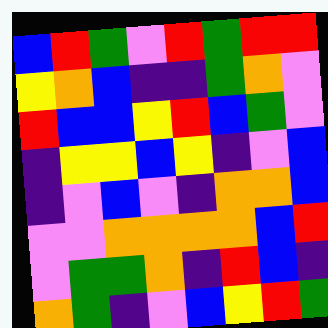[["blue", "red", "green", "violet", "red", "green", "red", "red"], ["yellow", "orange", "blue", "indigo", "indigo", "green", "orange", "violet"], ["red", "blue", "blue", "yellow", "red", "blue", "green", "violet"], ["indigo", "yellow", "yellow", "blue", "yellow", "indigo", "violet", "blue"], ["indigo", "violet", "blue", "violet", "indigo", "orange", "orange", "blue"], ["violet", "violet", "orange", "orange", "orange", "orange", "blue", "red"], ["violet", "green", "green", "orange", "indigo", "red", "blue", "indigo"], ["orange", "green", "indigo", "violet", "blue", "yellow", "red", "green"]]